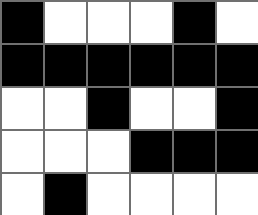[["black", "white", "white", "white", "black", "white"], ["black", "black", "black", "black", "black", "black"], ["white", "white", "black", "white", "white", "black"], ["white", "white", "white", "black", "black", "black"], ["white", "black", "white", "white", "white", "white"]]